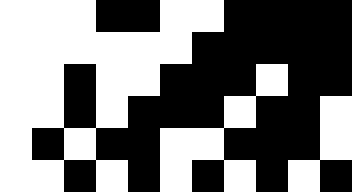[["white", "white", "white", "black", "black", "white", "white", "black", "black", "black", "black"], ["white", "white", "white", "white", "white", "white", "black", "black", "black", "black", "black"], ["white", "white", "black", "white", "white", "black", "black", "black", "white", "black", "black"], ["white", "white", "black", "white", "black", "black", "black", "white", "black", "black", "white"], ["white", "black", "white", "black", "black", "white", "white", "black", "black", "black", "white"], ["white", "white", "black", "white", "black", "white", "black", "white", "black", "white", "black"]]